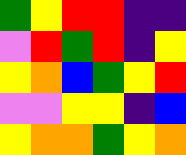[["green", "yellow", "red", "red", "indigo", "indigo"], ["violet", "red", "green", "red", "indigo", "yellow"], ["yellow", "orange", "blue", "green", "yellow", "red"], ["violet", "violet", "yellow", "yellow", "indigo", "blue"], ["yellow", "orange", "orange", "green", "yellow", "orange"]]